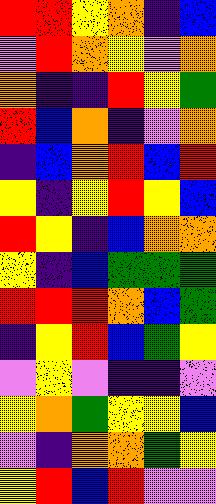[["red", "red", "yellow", "orange", "indigo", "blue"], ["violet", "red", "orange", "yellow", "violet", "orange"], ["orange", "indigo", "indigo", "red", "yellow", "green"], ["red", "blue", "orange", "indigo", "violet", "orange"], ["indigo", "blue", "orange", "red", "blue", "red"], ["yellow", "indigo", "yellow", "red", "yellow", "blue"], ["red", "yellow", "indigo", "blue", "orange", "orange"], ["yellow", "indigo", "blue", "green", "green", "green"], ["red", "red", "red", "orange", "blue", "green"], ["indigo", "yellow", "red", "blue", "green", "yellow"], ["violet", "yellow", "violet", "indigo", "indigo", "violet"], ["yellow", "orange", "green", "yellow", "yellow", "blue"], ["violet", "indigo", "orange", "orange", "green", "yellow"], ["yellow", "red", "blue", "red", "violet", "violet"]]